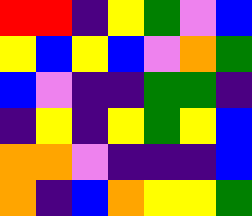[["red", "red", "indigo", "yellow", "green", "violet", "blue"], ["yellow", "blue", "yellow", "blue", "violet", "orange", "green"], ["blue", "violet", "indigo", "indigo", "green", "green", "indigo"], ["indigo", "yellow", "indigo", "yellow", "green", "yellow", "blue"], ["orange", "orange", "violet", "indigo", "indigo", "indigo", "blue"], ["orange", "indigo", "blue", "orange", "yellow", "yellow", "green"]]